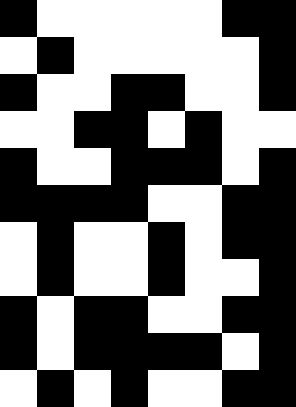[["black", "white", "white", "white", "white", "white", "black", "black"], ["white", "black", "white", "white", "white", "white", "white", "black"], ["black", "white", "white", "black", "black", "white", "white", "black"], ["white", "white", "black", "black", "white", "black", "white", "white"], ["black", "white", "white", "black", "black", "black", "white", "black"], ["black", "black", "black", "black", "white", "white", "black", "black"], ["white", "black", "white", "white", "black", "white", "black", "black"], ["white", "black", "white", "white", "black", "white", "white", "black"], ["black", "white", "black", "black", "white", "white", "black", "black"], ["black", "white", "black", "black", "black", "black", "white", "black"], ["white", "black", "white", "black", "white", "white", "black", "black"]]